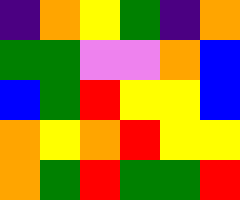[["indigo", "orange", "yellow", "green", "indigo", "orange"], ["green", "green", "violet", "violet", "orange", "blue"], ["blue", "green", "red", "yellow", "yellow", "blue"], ["orange", "yellow", "orange", "red", "yellow", "yellow"], ["orange", "green", "red", "green", "green", "red"]]